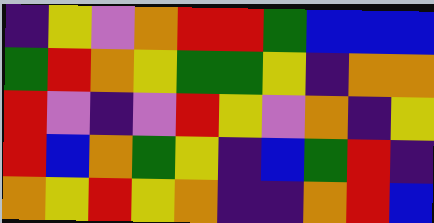[["indigo", "yellow", "violet", "orange", "red", "red", "green", "blue", "blue", "blue"], ["green", "red", "orange", "yellow", "green", "green", "yellow", "indigo", "orange", "orange"], ["red", "violet", "indigo", "violet", "red", "yellow", "violet", "orange", "indigo", "yellow"], ["red", "blue", "orange", "green", "yellow", "indigo", "blue", "green", "red", "indigo"], ["orange", "yellow", "red", "yellow", "orange", "indigo", "indigo", "orange", "red", "blue"]]